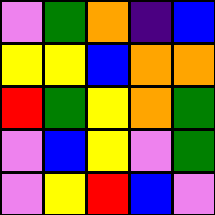[["violet", "green", "orange", "indigo", "blue"], ["yellow", "yellow", "blue", "orange", "orange"], ["red", "green", "yellow", "orange", "green"], ["violet", "blue", "yellow", "violet", "green"], ["violet", "yellow", "red", "blue", "violet"]]